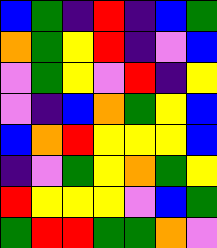[["blue", "green", "indigo", "red", "indigo", "blue", "green"], ["orange", "green", "yellow", "red", "indigo", "violet", "blue"], ["violet", "green", "yellow", "violet", "red", "indigo", "yellow"], ["violet", "indigo", "blue", "orange", "green", "yellow", "blue"], ["blue", "orange", "red", "yellow", "yellow", "yellow", "blue"], ["indigo", "violet", "green", "yellow", "orange", "green", "yellow"], ["red", "yellow", "yellow", "yellow", "violet", "blue", "green"], ["green", "red", "red", "green", "green", "orange", "violet"]]